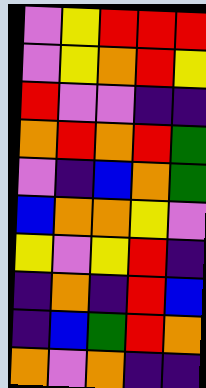[["violet", "yellow", "red", "red", "red"], ["violet", "yellow", "orange", "red", "yellow"], ["red", "violet", "violet", "indigo", "indigo"], ["orange", "red", "orange", "red", "green"], ["violet", "indigo", "blue", "orange", "green"], ["blue", "orange", "orange", "yellow", "violet"], ["yellow", "violet", "yellow", "red", "indigo"], ["indigo", "orange", "indigo", "red", "blue"], ["indigo", "blue", "green", "red", "orange"], ["orange", "violet", "orange", "indigo", "indigo"]]